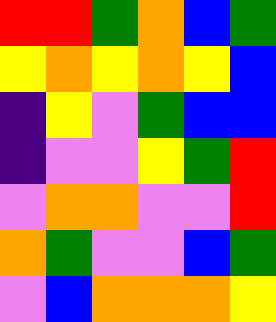[["red", "red", "green", "orange", "blue", "green"], ["yellow", "orange", "yellow", "orange", "yellow", "blue"], ["indigo", "yellow", "violet", "green", "blue", "blue"], ["indigo", "violet", "violet", "yellow", "green", "red"], ["violet", "orange", "orange", "violet", "violet", "red"], ["orange", "green", "violet", "violet", "blue", "green"], ["violet", "blue", "orange", "orange", "orange", "yellow"]]